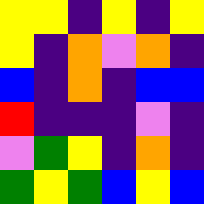[["yellow", "yellow", "indigo", "yellow", "indigo", "yellow"], ["yellow", "indigo", "orange", "violet", "orange", "indigo"], ["blue", "indigo", "orange", "indigo", "blue", "blue"], ["red", "indigo", "indigo", "indigo", "violet", "indigo"], ["violet", "green", "yellow", "indigo", "orange", "indigo"], ["green", "yellow", "green", "blue", "yellow", "blue"]]